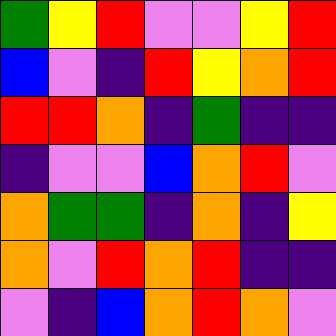[["green", "yellow", "red", "violet", "violet", "yellow", "red"], ["blue", "violet", "indigo", "red", "yellow", "orange", "red"], ["red", "red", "orange", "indigo", "green", "indigo", "indigo"], ["indigo", "violet", "violet", "blue", "orange", "red", "violet"], ["orange", "green", "green", "indigo", "orange", "indigo", "yellow"], ["orange", "violet", "red", "orange", "red", "indigo", "indigo"], ["violet", "indigo", "blue", "orange", "red", "orange", "violet"]]